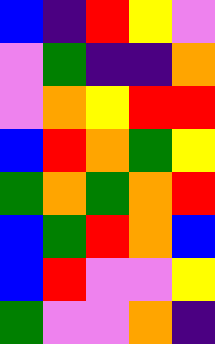[["blue", "indigo", "red", "yellow", "violet"], ["violet", "green", "indigo", "indigo", "orange"], ["violet", "orange", "yellow", "red", "red"], ["blue", "red", "orange", "green", "yellow"], ["green", "orange", "green", "orange", "red"], ["blue", "green", "red", "orange", "blue"], ["blue", "red", "violet", "violet", "yellow"], ["green", "violet", "violet", "orange", "indigo"]]